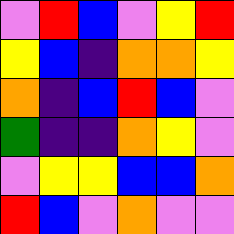[["violet", "red", "blue", "violet", "yellow", "red"], ["yellow", "blue", "indigo", "orange", "orange", "yellow"], ["orange", "indigo", "blue", "red", "blue", "violet"], ["green", "indigo", "indigo", "orange", "yellow", "violet"], ["violet", "yellow", "yellow", "blue", "blue", "orange"], ["red", "blue", "violet", "orange", "violet", "violet"]]